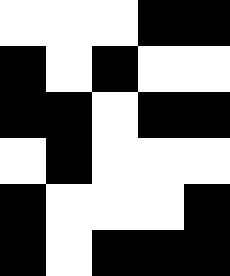[["white", "white", "white", "black", "black"], ["black", "white", "black", "white", "white"], ["black", "black", "white", "black", "black"], ["white", "black", "white", "white", "white"], ["black", "white", "white", "white", "black"], ["black", "white", "black", "black", "black"]]